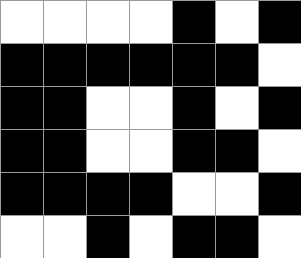[["white", "white", "white", "white", "black", "white", "black"], ["black", "black", "black", "black", "black", "black", "white"], ["black", "black", "white", "white", "black", "white", "black"], ["black", "black", "white", "white", "black", "black", "white"], ["black", "black", "black", "black", "white", "white", "black"], ["white", "white", "black", "white", "black", "black", "white"]]